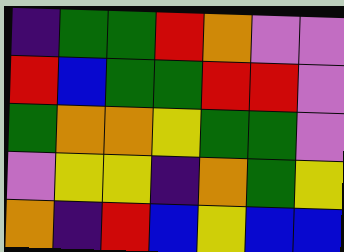[["indigo", "green", "green", "red", "orange", "violet", "violet"], ["red", "blue", "green", "green", "red", "red", "violet"], ["green", "orange", "orange", "yellow", "green", "green", "violet"], ["violet", "yellow", "yellow", "indigo", "orange", "green", "yellow"], ["orange", "indigo", "red", "blue", "yellow", "blue", "blue"]]